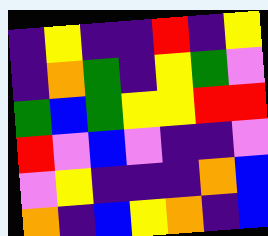[["indigo", "yellow", "indigo", "indigo", "red", "indigo", "yellow"], ["indigo", "orange", "green", "indigo", "yellow", "green", "violet"], ["green", "blue", "green", "yellow", "yellow", "red", "red"], ["red", "violet", "blue", "violet", "indigo", "indigo", "violet"], ["violet", "yellow", "indigo", "indigo", "indigo", "orange", "blue"], ["orange", "indigo", "blue", "yellow", "orange", "indigo", "blue"]]